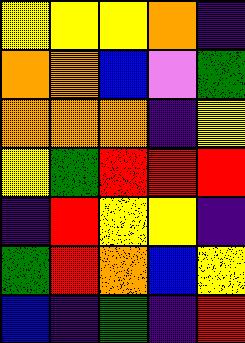[["yellow", "yellow", "yellow", "orange", "indigo"], ["orange", "orange", "blue", "violet", "green"], ["orange", "orange", "orange", "indigo", "yellow"], ["yellow", "green", "red", "red", "red"], ["indigo", "red", "yellow", "yellow", "indigo"], ["green", "red", "orange", "blue", "yellow"], ["blue", "indigo", "green", "indigo", "red"]]